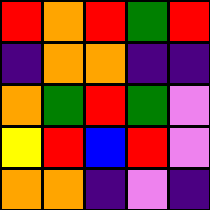[["red", "orange", "red", "green", "red"], ["indigo", "orange", "orange", "indigo", "indigo"], ["orange", "green", "red", "green", "violet"], ["yellow", "red", "blue", "red", "violet"], ["orange", "orange", "indigo", "violet", "indigo"]]